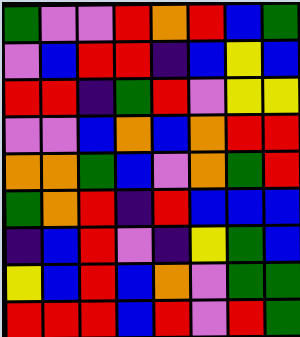[["green", "violet", "violet", "red", "orange", "red", "blue", "green"], ["violet", "blue", "red", "red", "indigo", "blue", "yellow", "blue"], ["red", "red", "indigo", "green", "red", "violet", "yellow", "yellow"], ["violet", "violet", "blue", "orange", "blue", "orange", "red", "red"], ["orange", "orange", "green", "blue", "violet", "orange", "green", "red"], ["green", "orange", "red", "indigo", "red", "blue", "blue", "blue"], ["indigo", "blue", "red", "violet", "indigo", "yellow", "green", "blue"], ["yellow", "blue", "red", "blue", "orange", "violet", "green", "green"], ["red", "red", "red", "blue", "red", "violet", "red", "green"]]